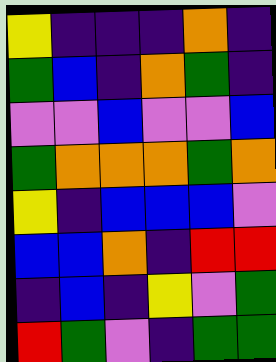[["yellow", "indigo", "indigo", "indigo", "orange", "indigo"], ["green", "blue", "indigo", "orange", "green", "indigo"], ["violet", "violet", "blue", "violet", "violet", "blue"], ["green", "orange", "orange", "orange", "green", "orange"], ["yellow", "indigo", "blue", "blue", "blue", "violet"], ["blue", "blue", "orange", "indigo", "red", "red"], ["indigo", "blue", "indigo", "yellow", "violet", "green"], ["red", "green", "violet", "indigo", "green", "green"]]